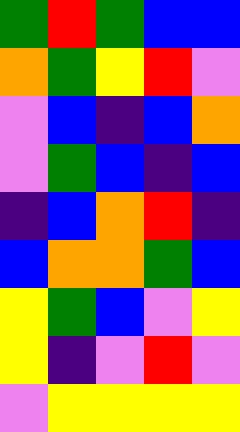[["green", "red", "green", "blue", "blue"], ["orange", "green", "yellow", "red", "violet"], ["violet", "blue", "indigo", "blue", "orange"], ["violet", "green", "blue", "indigo", "blue"], ["indigo", "blue", "orange", "red", "indigo"], ["blue", "orange", "orange", "green", "blue"], ["yellow", "green", "blue", "violet", "yellow"], ["yellow", "indigo", "violet", "red", "violet"], ["violet", "yellow", "yellow", "yellow", "yellow"]]